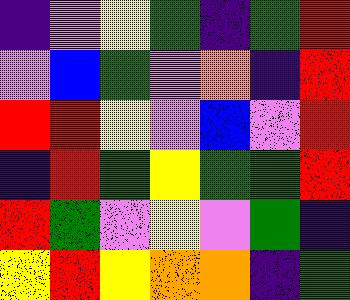[["indigo", "violet", "yellow", "green", "indigo", "green", "red"], ["violet", "blue", "green", "violet", "orange", "indigo", "red"], ["red", "red", "yellow", "violet", "blue", "violet", "red"], ["indigo", "red", "green", "yellow", "green", "green", "red"], ["red", "green", "violet", "yellow", "violet", "green", "indigo"], ["yellow", "red", "yellow", "orange", "orange", "indigo", "green"]]